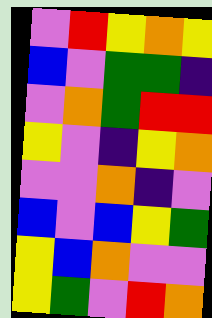[["violet", "red", "yellow", "orange", "yellow"], ["blue", "violet", "green", "green", "indigo"], ["violet", "orange", "green", "red", "red"], ["yellow", "violet", "indigo", "yellow", "orange"], ["violet", "violet", "orange", "indigo", "violet"], ["blue", "violet", "blue", "yellow", "green"], ["yellow", "blue", "orange", "violet", "violet"], ["yellow", "green", "violet", "red", "orange"]]